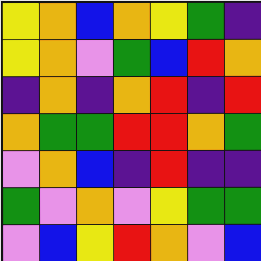[["yellow", "orange", "blue", "orange", "yellow", "green", "indigo"], ["yellow", "orange", "violet", "green", "blue", "red", "orange"], ["indigo", "orange", "indigo", "orange", "red", "indigo", "red"], ["orange", "green", "green", "red", "red", "orange", "green"], ["violet", "orange", "blue", "indigo", "red", "indigo", "indigo"], ["green", "violet", "orange", "violet", "yellow", "green", "green"], ["violet", "blue", "yellow", "red", "orange", "violet", "blue"]]